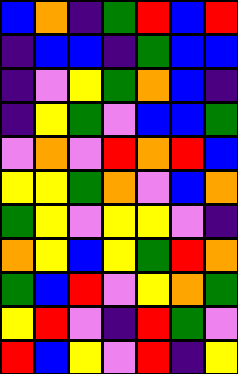[["blue", "orange", "indigo", "green", "red", "blue", "red"], ["indigo", "blue", "blue", "indigo", "green", "blue", "blue"], ["indigo", "violet", "yellow", "green", "orange", "blue", "indigo"], ["indigo", "yellow", "green", "violet", "blue", "blue", "green"], ["violet", "orange", "violet", "red", "orange", "red", "blue"], ["yellow", "yellow", "green", "orange", "violet", "blue", "orange"], ["green", "yellow", "violet", "yellow", "yellow", "violet", "indigo"], ["orange", "yellow", "blue", "yellow", "green", "red", "orange"], ["green", "blue", "red", "violet", "yellow", "orange", "green"], ["yellow", "red", "violet", "indigo", "red", "green", "violet"], ["red", "blue", "yellow", "violet", "red", "indigo", "yellow"]]